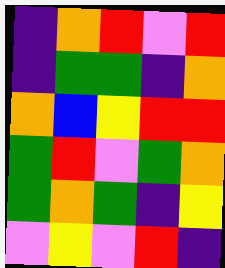[["indigo", "orange", "red", "violet", "red"], ["indigo", "green", "green", "indigo", "orange"], ["orange", "blue", "yellow", "red", "red"], ["green", "red", "violet", "green", "orange"], ["green", "orange", "green", "indigo", "yellow"], ["violet", "yellow", "violet", "red", "indigo"]]